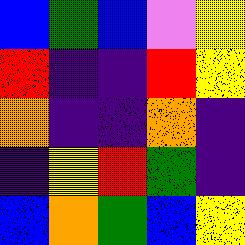[["blue", "green", "blue", "violet", "yellow"], ["red", "indigo", "indigo", "red", "yellow"], ["orange", "indigo", "indigo", "orange", "indigo"], ["indigo", "yellow", "red", "green", "indigo"], ["blue", "orange", "green", "blue", "yellow"]]